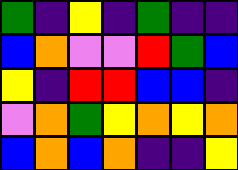[["green", "indigo", "yellow", "indigo", "green", "indigo", "indigo"], ["blue", "orange", "violet", "violet", "red", "green", "blue"], ["yellow", "indigo", "red", "red", "blue", "blue", "indigo"], ["violet", "orange", "green", "yellow", "orange", "yellow", "orange"], ["blue", "orange", "blue", "orange", "indigo", "indigo", "yellow"]]